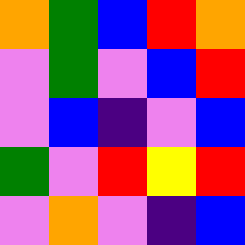[["orange", "green", "blue", "red", "orange"], ["violet", "green", "violet", "blue", "red"], ["violet", "blue", "indigo", "violet", "blue"], ["green", "violet", "red", "yellow", "red"], ["violet", "orange", "violet", "indigo", "blue"]]